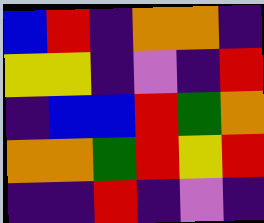[["blue", "red", "indigo", "orange", "orange", "indigo"], ["yellow", "yellow", "indigo", "violet", "indigo", "red"], ["indigo", "blue", "blue", "red", "green", "orange"], ["orange", "orange", "green", "red", "yellow", "red"], ["indigo", "indigo", "red", "indigo", "violet", "indigo"]]